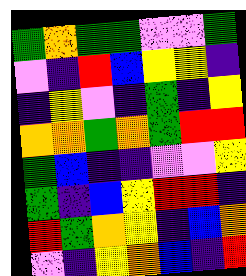[["green", "orange", "green", "green", "violet", "violet", "green"], ["violet", "indigo", "red", "blue", "yellow", "yellow", "indigo"], ["indigo", "yellow", "violet", "indigo", "green", "indigo", "yellow"], ["orange", "orange", "green", "orange", "green", "red", "red"], ["green", "blue", "indigo", "indigo", "violet", "violet", "yellow"], ["green", "indigo", "blue", "yellow", "red", "red", "indigo"], ["red", "green", "orange", "yellow", "indigo", "blue", "orange"], ["violet", "indigo", "yellow", "orange", "blue", "indigo", "red"]]